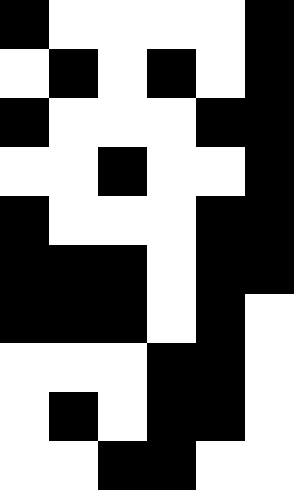[["black", "white", "white", "white", "white", "black"], ["white", "black", "white", "black", "white", "black"], ["black", "white", "white", "white", "black", "black"], ["white", "white", "black", "white", "white", "black"], ["black", "white", "white", "white", "black", "black"], ["black", "black", "black", "white", "black", "black"], ["black", "black", "black", "white", "black", "white"], ["white", "white", "white", "black", "black", "white"], ["white", "black", "white", "black", "black", "white"], ["white", "white", "black", "black", "white", "white"]]